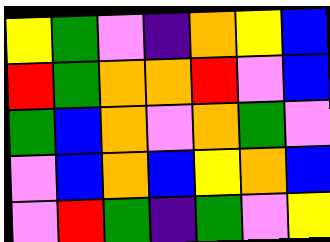[["yellow", "green", "violet", "indigo", "orange", "yellow", "blue"], ["red", "green", "orange", "orange", "red", "violet", "blue"], ["green", "blue", "orange", "violet", "orange", "green", "violet"], ["violet", "blue", "orange", "blue", "yellow", "orange", "blue"], ["violet", "red", "green", "indigo", "green", "violet", "yellow"]]